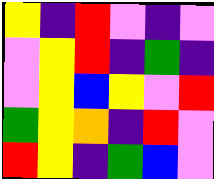[["yellow", "indigo", "red", "violet", "indigo", "violet"], ["violet", "yellow", "red", "indigo", "green", "indigo"], ["violet", "yellow", "blue", "yellow", "violet", "red"], ["green", "yellow", "orange", "indigo", "red", "violet"], ["red", "yellow", "indigo", "green", "blue", "violet"]]